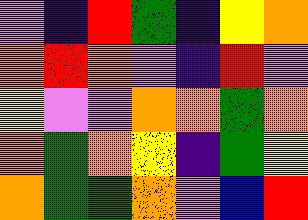[["violet", "indigo", "red", "green", "indigo", "yellow", "orange"], ["orange", "red", "orange", "violet", "indigo", "red", "violet"], ["yellow", "violet", "violet", "orange", "orange", "green", "orange"], ["orange", "green", "orange", "yellow", "indigo", "green", "yellow"], ["orange", "green", "green", "orange", "violet", "blue", "red"]]